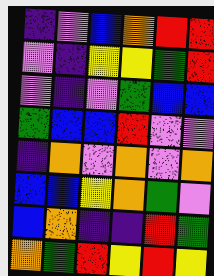[["indigo", "violet", "blue", "orange", "red", "red"], ["violet", "indigo", "yellow", "yellow", "green", "red"], ["violet", "indigo", "violet", "green", "blue", "blue"], ["green", "blue", "blue", "red", "violet", "violet"], ["indigo", "orange", "violet", "orange", "violet", "orange"], ["blue", "blue", "yellow", "orange", "green", "violet"], ["blue", "orange", "indigo", "indigo", "red", "green"], ["orange", "green", "red", "yellow", "red", "yellow"]]